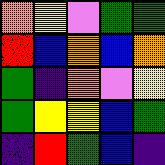[["orange", "yellow", "violet", "green", "green"], ["red", "blue", "orange", "blue", "orange"], ["green", "indigo", "orange", "violet", "yellow"], ["green", "yellow", "yellow", "blue", "green"], ["indigo", "red", "green", "blue", "indigo"]]